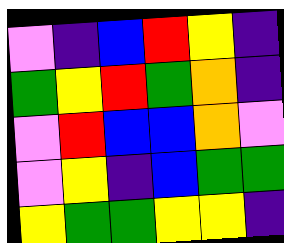[["violet", "indigo", "blue", "red", "yellow", "indigo"], ["green", "yellow", "red", "green", "orange", "indigo"], ["violet", "red", "blue", "blue", "orange", "violet"], ["violet", "yellow", "indigo", "blue", "green", "green"], ["yellow", "green", "green", "yellow", "yellow", "indigo"]]